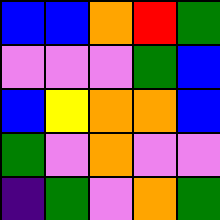[["blue", "blue", "orange", "red", "green"], ["violet", "violet", "violet", "green", "blue"], ["blue", "yellow", "orange", "orange", "blue"], ["green", "violet", "orange", "violet", "violet"], ["indigo", "green", "violet", "orange", "green"]]